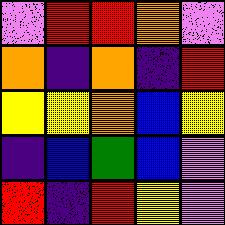[["violet", "red", "red", "orange", "violet"], ["orange", "indigo", "orange", "indigo", "red"], ["yellow", "yellow", "orange", "blue", "yellow"], ["indigo", "blue", "green", "blue", "violet"], ["red", "indigo", "red", "yellow", "violet"]]